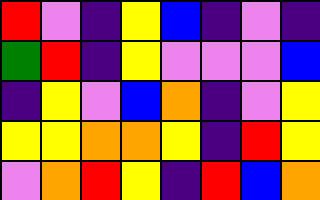[["red", "violet", "indigo", "yellow", "blue", "indigo", "violet", "indigo"], ["green", "red", "indigo", "yellow", "violet", "violet", "violet", "blue"], ["indigo", "yellow", "violet", "blue", "orange", "indigo", "violet", "yellow"], ["yellow", "yellow", "orange", "orange", "yellow", "indigo", "red", "yellow"], ["violet", "orange", "red", "yellow", "indigo", "red", "blue", "orange"]]